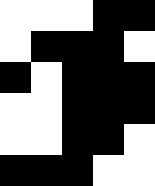[["white", "white", "white", "black", "black"], ["white", "black", "black", "black", "white"], ["black", "white", "black", "black", "black"], ["white", "white", "black", "black", "black"], ["white", "white", "black", "black", "white"], ["black", "black", "black", "white", "white"]]